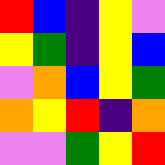[["red", "blue", "indigo", "yellow", "violet"], ["yellow", "green", "indigo", "yellow", "blue"], ["violet", "orange", "blue", "yellow", "green"], ["orange", "yellow", "red", "indigo", "orange"], ["violet", "violet", "green", "yellow", "red"]]